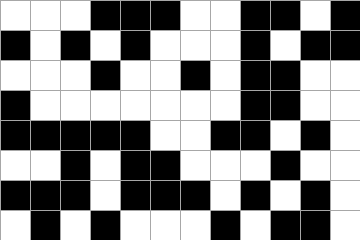[["white", "white", "white", "black", "black", "black", "white", "white", "black", "black", "white", "black"], ["black", "white", "black", "white", "black", "white", "white", "white", "black", "white", "black", "black"], ["white", "white", "white", "black", "white", "white", "black", "white", "black", "black", "white", "white"], ["black", "white", "white", "white", "white", "white", "white", "white", "black", "black", "white", "white"], ["black", "black", "black", "black", "black", "white", "white", "black", "black", "white", "black", "white"], ["white", "white", "black", "white", "black", "black", "white", "white", "white", "black", "white", "white"], ["black", "black", "black", "white", "black", "black", "black", "white", "black", "white", "black", "white"], ["white", "black", "white", "black", "white", "white", "white", "black", "white", "black", "black", "white"]]